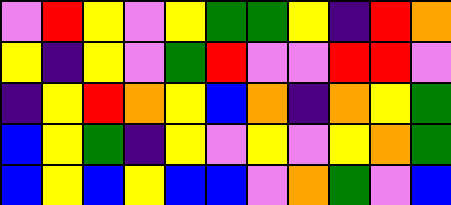[["violet", "red", "yellow", "violet", "yellow", "green", "green", "yellow", "indigo", "red", "orange"], ["yellow", "indigo", "yellow", "violet", "green", "red", "violet", "violet", "red", "red", "violet"], ["indigo", "yellow", "red", "orange", "yellow", "blue", "orange", "indigo", "orange", "yellow", "green"], ["blue", "yellow", "green", "indigo", "yellow", "violet", "yellow", "violet", "yellow", "orange", "green"], ["blue", "yellow", "blue", "yellow", "blue", "blue", "violet", "orange", "green", "violet", "blue"]]